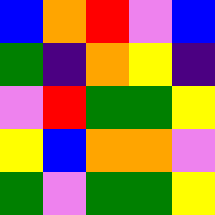[["blue", "orange", "red", "violet", "blue"], ["green", "indigo", "orange", "yellow", "indigo"], ["violet", "red", "green", "green", "yellow"], ["yellow", "blue", "orange", "orange", "violet"], ["green", "violet", "green", "green", "yellow"]]